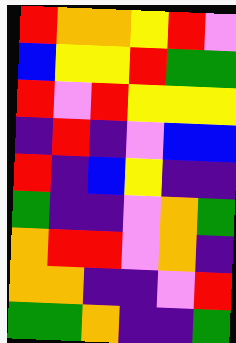[["red", "orange", "orange", "yellow", "red", "violet"], ["blue", "yellow", "yellow", "red", "green", "green"], ["red", "violet", "red", "yellow", "yellow", "yellow"], ["indigo", "red", "indigo", "violet", "blue", "blue"], ["red", "indigo", "blue", "yellow", "indigo", "indigo"], ["green", "indigo", "indigo", "violet", "orange", "green"], ["orange", "red", "red", "violet", "orange", "indigo"], ["orange", "orange", "indigo", "indigo", "violet", "red"], ["green", "green", "orange", "indigo", "indigo", "green"]]